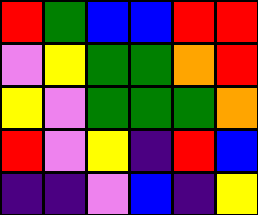[["red", "green", "blue", "blue", "red", "red"], ["violet", "yellow", "green", "green", "orange", "red"], ["yellow", "violet", "green", "green", "green", "orange"], ["red", "violet", "yellow", "indigo", "red", "blue"], ["indigo", "indigo", "violet", "blue", "indigo", "yellow"]]